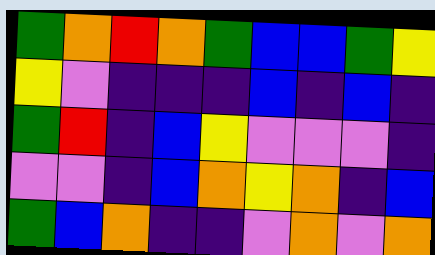[["green", "orange", "red", "orange", "green", "blue", "blue", "green", "yellow"], ["yellow", "violet", "indigo", "indigo", "indigo", "blue", "indigo", "blue", "indigo"], ["green", "red", "indigo", "blue", "yellow", "violet", "violet", "violet", "indigo"], ["violet", "violet", "indigo", "blue", "orange", "yellow", "orange", "indigo", "blue"], ["green", "blue", "orange", "indigo", "indigo", "violet", "orange", "violet", "orange"]]